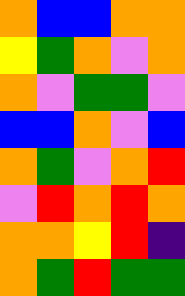[["orange", "blue", "blue", "orange", "orange"], ["yellow", "green", "orange", "violet", "orange"], ["orange", "violet", "green", "green", "violet"], ["blue", "blue", "orange", "violet", "blue"], ["orange", "green", "violet", "orange", "red"], ["violet", "red", "orange", "red", "orange"], ["orange", "orange", "yellow", "red", "indigo"], ["orange", "green", "red", "green", "green"]]